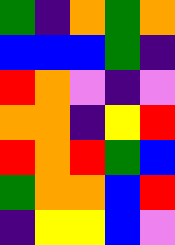[["green", "indigo", "orange", "green", "orange"], ["blue", "blue", "blue", "green", "indigo"], ["red", "orange", "violet", "indigo", "violet"], ["orange", "orange", "indigo", "yellow", "red"], ["red", "orange", "red", "green", "blue"], ["green", "orange", "orange", "blue", "red"], ["indigo", "yellow", "yellow", "blue", "violet"]]